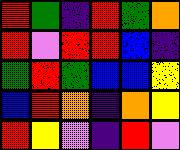[["red", "green", "indigo", "red", "green", "orange"], ["red", "violet", "red", "red", "blue", "indigo"], ["green", "red", "green", "blue", "blue", "yellow"], ["blue", "red", "orange", "indigo", "orange", "yellow"], ["red", "yellow", "violet", "indigo", "red", "violet"]]